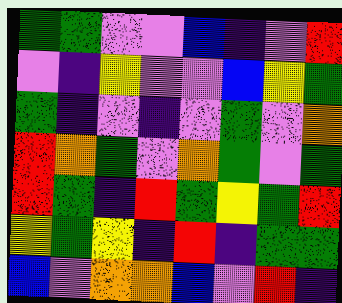[["green", "green", "violet", "violet", "blue", "indigo", "violet", "red"], ["violet", "indigo", "yellow", "violet", "violet", "blue", "yellow", "green"], ["green", "indigo", "violet", "indigo", "violet", "green", "violet", "orange"], ["red", "orange", "green", "violet", "orange", "green", "violet", "green"], ["red", "green", "indigo", "red", "green", "yellow", "green", "red"], ["yellow", "green", "yellow", "indigo", "red", "indigo", "green", "green"], ["blue", "violet", "orange", "orange", "blue", "violet", "red", "indigo"]]